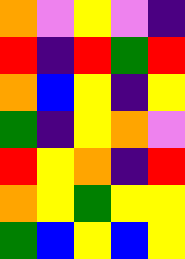[["orange", "violet", "yellow", "violet", "indigo"], ["red", "indigo", "red", "green", "red"], ["orange", "blue", "yellow", "indigo", "yellow"], ["green", "indigo", "yellow", "orange", "violet"], ["red", "yellow", "orange", "indigo", "red"], ["orange", "yellow", "green", "yellow", "yellow"], ["green", "blue", "yellow", "blue", "yellow"]]